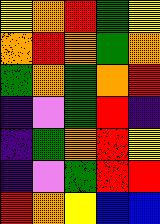[["yellow", "orange", "red", "green", "yellow"], ["orange", "red", "orange", "green", "orange"], ["green", "orange", "green", "orange", "red"], ["indigo", "violet", "green", "red", "indigo"], ["indigo", "green", "orange", "red", "yellow"], ["indigo", "violet", "green", "red", "red"], ["red", "orange", "yellow", "blue", "blue"]]